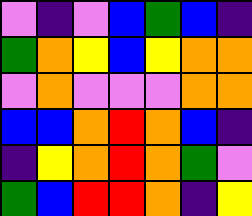[["violet", "indigo", "violet", "blue", "green", "blue", "indigo"], ["green", "orange", "yellow", "blue", "yellow", "orange", "orange"], ["violet", "orange", "violet", "violet", "violet", "orange", "orange"], ["blue", "blue", "orange", "red", "orange", "blue", "indigo"], ["indigo", "yellow", "orange", "red", "orange", "green", "violet"], ["green", "blue", "red", "red", "orange", "indigo", "yellow"]]